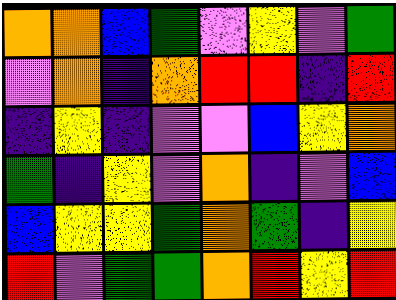[["orange", "orange", "blue", "green", "violet", "yellow", "violet", "green"], ["violet", "orange", "indigo", "orange", "red", "red", "indigo", "red"], ["indigo", "yellow", "indigo", "violet", "violet", "blue", "yellow", "orange"], ["green", "indigo", "yellow", "violet", "orange", "indigo", "violet", "blue"], ["blue", "yellow", "yellow", "green", "orange", "green", "indigo", "yellow"], ["red", "violet", "green", "green", "orange", "red", "yellow", "red"]]